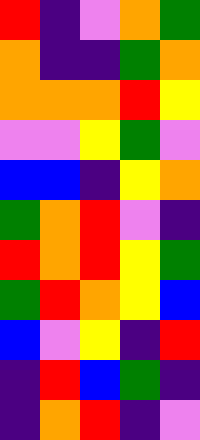[["red", "indigo", "violet", "orange", "green"], ["orange", "indigo", "indigo", "green", "orange"], ["orange", "orange", "orange", "red", "yellow"], ["violet", "violet", "yellow", "green", "violet"], ["blue", "blue", "indigo", "yellow", "orange"], ["green", "orange", "red", "violet", "indigo"], ["red", "orange", "red", "yellow", "green"], ["green", "red", "orange", "yellow", "blue"], ["blue", "violet", "yellow", "indigo", "red"], ["indigo", "red", "blue", "green", "indigo"], ["indigo", "orange", "red", "indigo", "violet"]]